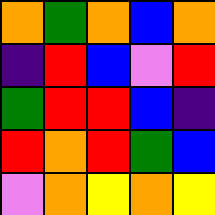[["orange", "green", "orange", "blue", "orange"], ["indigo", "red", "blue", "violet", "red"], ["green", "red", "red", "blue", "indigo"], ["red", "orange", "red", "green", "blue"], ["violet", "orange", "yellow", "orange", "yellow"]]